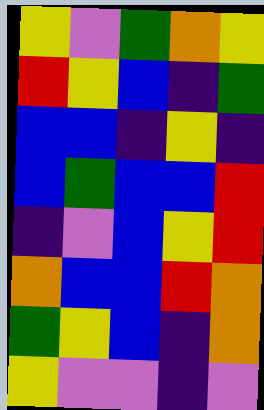[["yellow", "violet", "green", "orange", "yellow"], ["red", "yellow", "blue", "indigo", "green"], ["blue", "blue", "indigo", "yellow", "indigo"], ["blue", "green", "blue", "blue", "red"], ["indigo", "violet", "blue", "yellow", "red"], ["orange", "blue", "blue", "red", "orange"], ["green", "yellow", "blue", "indigo", "orange"], ["yellow", "violet", "violet", "indigo", "violet"]]